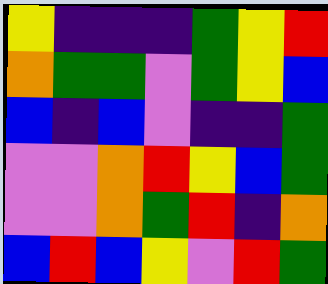[["yellow", "indigo", "indigo", "indigo", "green", "yellow", "red"], ["orange", "green", "green", "violet", "green", "yellow", "blue"], ["blue", "indigo", "blue", "violet", "indigo", "indigo", "green"], ["violet", "violet", "orange", "red", "yellow", "blue", "green"], ["violet", "violet", "orange", "green", "red", "indigo", "orange"], ["blue", "red", "blue", "yellow", "violet", "red", "green"]]